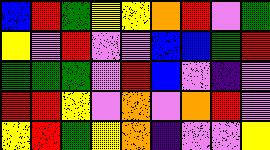[["blue", "red", "green", "yellow", "yellow", "orange", "red", "violet", "green"], ["yellow", "violet", "red", "violet", "violet", "blue", "blue", "green", "red"], ["green", "green", "green", "violet", "red", "blue", "violet", "indigo", "violet"], ["red", "red", "yellow", "violet", "orange", "violet", "orange", "red", "violet"], ["yellow", "red", "green", "yellow", "orange", "indigo", "violet", "violet", "yellow"]]